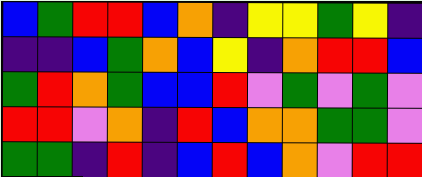[["blue", "green", "red", "red", "blue", "orange", "indigo", "yellow", "yellow", "green", "yellow", "indigo"], ["indigo", "indigo", "blue", "green", "orange", "blue", "yellow", "indigo", "orange", "red", "red", "blue"], ["green", "red", "orange", "green", "blue", "blue", "red", "violet", "green", "violet", "green", "violet"], ["red", "red", "violet", "orange", "indigo", "red", "blue", "orange", "orange", "green", "green", "violet"], ["green", "green", "indigo", "red", "indigo", "blue", "red", "blue", "orange", "violet", "red", "red"]]